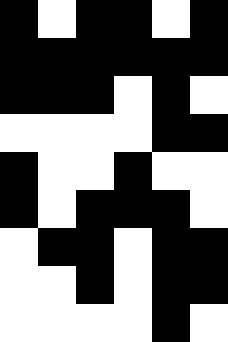[["black", "white", "black", "black", "white", "black"], ["black", "black", "black", "black", "black", "black"], ["black", "black", "black", "white", "black", "white"], ["white", "white", "white", "white", "black", "black"], ["black", "white", "white", "black", "white", "white"], ["black", "white", "black", "black", "black", "white"], ["white", "black", "black", "white", "black", "black"], ["white", "white", "black", "white", "black", "black"], ["white", "white", "white", "white", "black", "white"]]